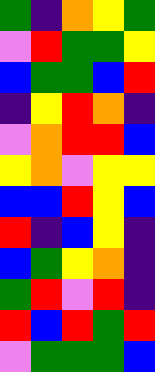[["green", "indigo", "orange", "yellow", "green"], ["violet", "red", "green", "green", "yellow"], ["blue", "green", "green", "blue", "red"], ["indigo", "yellow", "red", "orange", "indigo"], ["violet", "orange", "red", "red", "blue"], ["yellow", "orange", "violet", "yellow", "yellow"], ["blue", "blue", "red", "yellow", "blue"], ["red", "indigo", "blue", "yellow", "indigo"], ["blue", "green", "yellow", "orange", "indigo"], ["green", "red", "violet", "red", "indigo"], ["red", "blue", "red", "green", "red"], ["violet", "green", "green", "green", "blue"]]